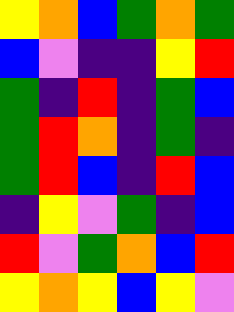[["yellow", "orange", "blue", "green", "orange", "green"], ["blue", "violet", "indigo", "indigo", "yellow", "red"], ["green", "indigo", "red", "indigo", "green", "blue"], ["green", "red", "orange", "indigo", "green", "indigo"], ["green", "red", "blue", "indigo", "red", "blue"], ["indigo", "yellow", "violet", "green", "indigo", "blue"], ["red", "violet", "green", "orange", "blue", "red"], ["yellow", "orange", "yellow", "blue", "yellow", "violet"]]